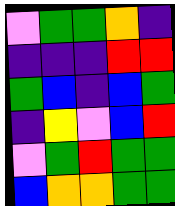[["violet", "green", "green", "orange", "indigo"], ["indigo", "indigo", "indigo", "red", "red"], ["green", "blue", "indigo", "blue", "green"], ["indigo", "yellow", "violet", "blue", "red"], ["violet", "green", "red", "green", "green"], ["blue", "orange", "orange", "green", "green"]]